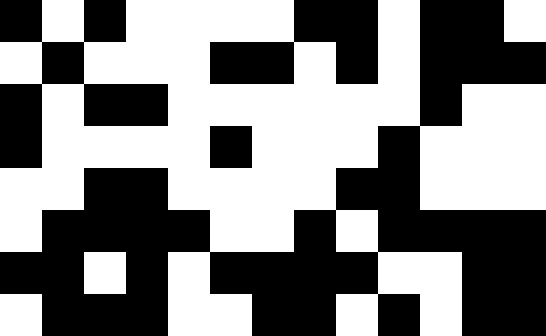[["black", "white", "black", "white", "white", "white", "white", "black", "black", "white", "black", "black", "white"], ["white", "black", "white", "white", "white", "black", "black", "white", "black", "white", "black", "black", "black"], ["black", "white", "black", "black", "white", "white", "white", "white", "white", "white", "black", "white", "white"], ["black", "white", "white", "white", "white", "black", "white", "white", "white", "black", "white", "white", "white"], ["white", "white", "black", "black", "white", "white", "white", "white", "black", "black", "white", "white", "white"], ["white", "black", "black", "black", "black", "white", "white", "black", "white", "black", "black", "black", "black"], ["black", "black", "white", "black", "white", "black", "black", "black", "black", "white", "white", "black", "black"], ["white", "black", "black", "black", "white", "white", "black", "black", "white", "black", "white", "black", "black"]]